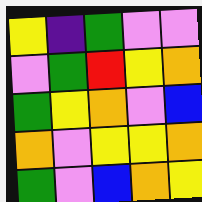[["yellow", "indigo", "green", "violet", "violet"], ["violet", "green", "red", "yellow", "orange"], ["green", "yellow", "orange", "violet", "blue"], ["orange", "violet", "yellow", "yellow", "orange"], ["green", "violet", "blue", "orange", "yellow"]]